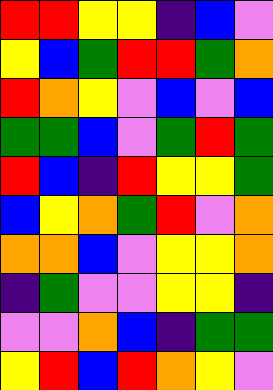[["red", "red", "yellow", "yellow", "indigo", "blue", "violet"], ["yellow", "blue", "green", "red", "red", "green", "orange"], ["red", "orange", "yellow", "violet", "blue", "violet", "blue"], ["green", "green", "blue", "violet", "green", "red", "green"], ["red", "blue", "indigo", "red", "yellow", "yellow", "green"], ["blue", "yellow", "orange", "green", "red", "violet", "orange"], ["orange", "orange", "blue", "violet", "yellow", "yellow", "orange"], ["indigo", "green", "violet", "violet", "yellow", "yellow", "indigo"], ["violet", "violet", "orange", "blue", "indigo", "green", "green"], ["yellow", "red", "blue", "red", "orange", "yellow", "violet"]]